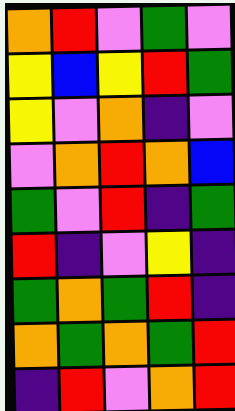[["orange", "red", "violet", "green", "violet"], ["yellow", "blue", "yellow", "red", "green"], ["yellow", "violet", "orange", "indigo", "violet"], ["violet", "orange", "red", "orange", "blue"], ["green", "violet", "red", "indigo", "green"], ["red", "indigo", "violet", "yellow", "indigo"], ["green", "orange", "green", "red", "indigo"], ["orange", "green", "orange", "green", "red"], ["indigo", "red", "violet", "orange", "red"]]